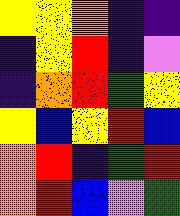[["yellow", "yellow", "orange", "indigo", "indigo"], ["indigo", "yellow", "red", "indigo", "violet"], ["indigo", "orange", "red", "green", "yellow"], ["yellow", "blue", "yellow", "red", "blue"], ["orange", "red", "indigo", "green", "red"], ["orange", "red", "blue", "violet", "green"]]